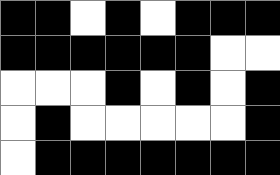[["black", "black", "white", "black", "white", "black", "black", "black"], ["black", "black", "black", "black", "black", "black", "white", "white"], ["white", "white", "white", "black", "white", "black", "white", "black"], ["white", "black", "white", "white", "white", "white", "white", "black"], ["white", "black", "black", "black", "black", "black", "black", "black"]]